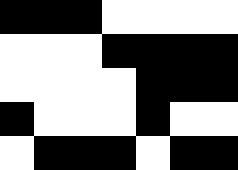[["black", "black", "black", "white", "white", "white", "white"], ["white", "white", "white", "black", "black", "black", "black"], ["white", "white", "white", "white", "black", "black", "black"], ["black", "white", "white", "white", "black", "white", "white"], ["white", "black", "black", "black", "white", "black", "black"]]